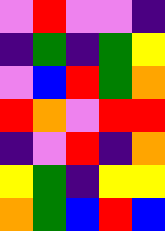[["violet", "red", "violet", "violet", "indigo"], ["indigo", "green", "indigo", "green", "yellow"], ["violet", "blue", "red", "green", "orange"], ["red", "orange", "violet", "red", "red"], ["indigo", "violet", "red", "indigo", "orange"], ["yellow", "green", "indigo", "yellow", "yellow"], ["orange", "green", "blue", "red", "blue"]]